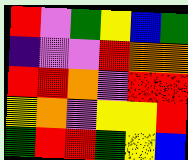[["red", "violet", "green", "yellow", "blue", "green"], ["indigo", "violet", "violet", "red", "orange", "orange"], ["red", "red", "orange", "violet", "red", "red"], ["yellow", "orange", "violet", "yellow", "yellow", "red"], ["green", "red", "red", "green", "yellow", "blue"]]